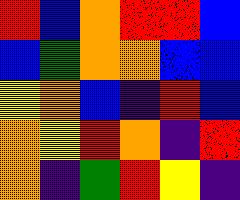[["red", "blue", "orange", "red", "red", "blue"], ["blue", "green", "orange", "orange", "blue", "blue"], ["yellow", "orange", "blue", "indigo", "red", "blue"], ["orange", "yellow", "red", "orange", "indigo", "red"], ["orange", "indigo", "green", "red", "yellow", "indigo"]]